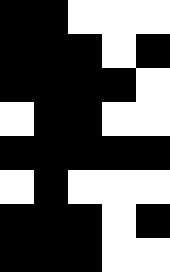[["black", "black", "white", "white", "white"], ["black", "black", "black", "white", "black"], ["black", "black", "black", "black", "white"], ["white", "black", "black", "white", "white"], ["black", "black", "black", "black", "black"], ["white", "black", "white", "white", "white"], ["black", "black", "black", "white", "black"], ["black", "black", "black", "white", "white"]]